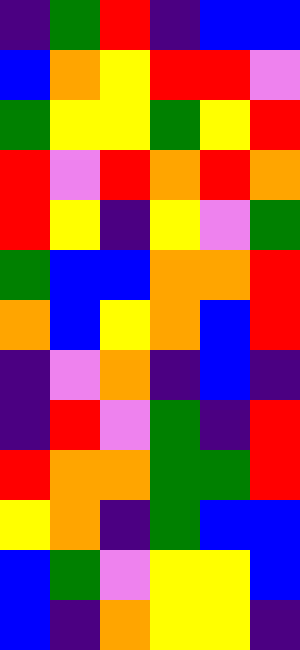[["indigo", "green", "red", "indigo", "blue", "blue"], ["blue", "orange", "yellow", "red", "red", "violet"], ["green", "yellow", "yellow", "green", "yellow", "red"], ["red", "violet", "red", "orange", "red", "orange"], ["red", "yellow", "indigo", "yellow", "violet", "green"], ["green", "blue", "blue", "orange", "orange", "red"], ["orange", "blue", "yellow", "orange", "blue", "red"], ["indigo", "violet", "orange", "indigo", "blue", "indigo"], ["indigo", "red", "violet", "green", "indigo", "red"], ["red", "orange", "orange", "green", "green", "red"], ["yellow", "orange", "indigo", "green", "blue", "blue"], ["blue", "green", "violet", "yellow", "yellow", "blue"], ["blue", "indigo", "orange", "yellow", "yellow", "indigo"]]